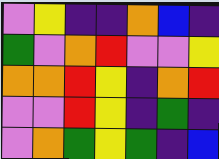[["violet", "yellow", "indigo", "indigo", "orange", "blue", "indigo"], ["green", "violet", "orange", "red", "violet", "violet", "yellow"], ["orange", "orange", "red", "yellow", "indigo", "orange", "red"], ["violet", "violet", "red", "yellow", "indigo", "green", "indigo"], ["violet", "orange", "green", "yellow", "green", "indigo", "blue"]]